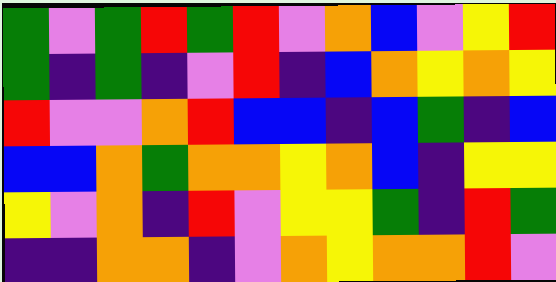[["green", "violet", "green", "red", "green", "red", "violet", "orange", "blue", "violet", "yellow", "red"], ["green", "indigo", "green", "indigo", "violet", "red", "indigo", "blue", "orange", "yellow", "orange", "yellow"], ["red", "violet", "violet", "orange", "red", "blue", "blue", "indigo", "blue", "green", "indigo", "blue"], ["blue", "blue", "orange", "green", "orange", "orange", "yellow", "orange", "blue", "indigo", "yellow", "yellow"], ["yellow", "violet", "orange", "indigo", "red", "violet", "yellow", "yellow", "green", "indigo", "red", "green"], ["indigo", "indigo", "orange", "orange", "indigo", "violet", "orange", "yellow", "orange", "orange", "red", "violet"]]